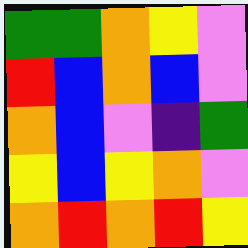[["green", "green", "orange", "yellow", "violet"], ["red", "blue", "orange", "blue", "violet"], ["orange", "blue", "violet", "indigo", "green"], ["yellow", "blue", "yellow", "orange", "violet"], ["orange", "red", "orange", "red", "yellow"]]